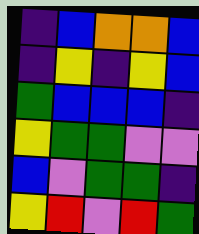[["indigo", "blue", "orange", "orange", "blue"], ["indigo", "yellow", "indigo", "yellow", "blue"], ["green", "blue", "blue", "blue", "indigo"], ["yellow", "green", "green", "violet", "violet"], ["blue", "violet", "green", "green", "indigo"], ["yellow", "red", "violet", "red", "green"]]